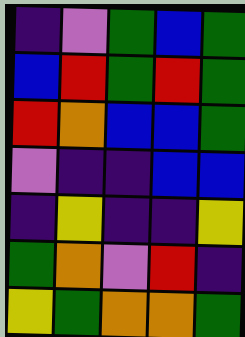[["indigo", "violet", "green", "blue", "green"], ["blue", "red", "green", "red", "green"], ["red", "orange", "blue", "blue", "green"], ["violet", "indigo", "indigo", "blue", "blue"], ["indigo", "yellow", "indigo", "indigo", "yellow"], ["green", "orange", "violet", "red", "indigo"], ["yellow", "green", "orange", "orange", "green"]]